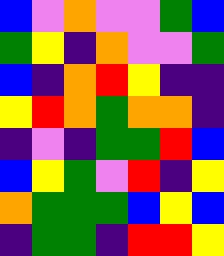[["blue", "violet", "orange", "violet", "violet", "green", "blue"], ["green", "yellow", "indigo", "orange", "violet", "violet", "green"], ["blue", "indigo", "orange", "red", "yellow", "indigo", "indigo"], ["yellow", "red", "orange", "green", "orange", "orange", "indigo"], ["indigo", "violet", "indigo", "green", "green", "red", "blue"], ["blue", "yellow", "green", "violet", "red", "indigo", "yellow"], ["orange", "green", "green", "green", "blue", "yellow", "blue"], ["indigo", "green", "green", "indigo", "red", "red", "yellow"]]